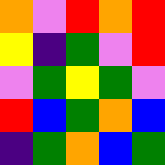[["orange", "violet", "red", "orange", "red"], ["yellow", "indigo", "green", "violet", "red"], ["violet", "green", "yellow", "green", "violet"], ["red", "blue", "green", "orange", "blue"], ["indigo", "green", "orange", "blue", "green"]]